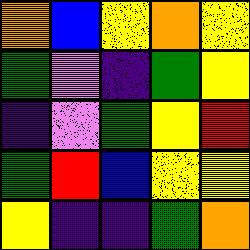[["orange", "blue", "yellow", "orange", "yellow"], ["green", "violet", "indigo", "green", "yellow"], ["indigo", "violet", "green", "yellow", "red"], ["green", "red", "blue", "yellow", "yellow"], ["yellow", "indigo", "indigo", "green", "orange"]]